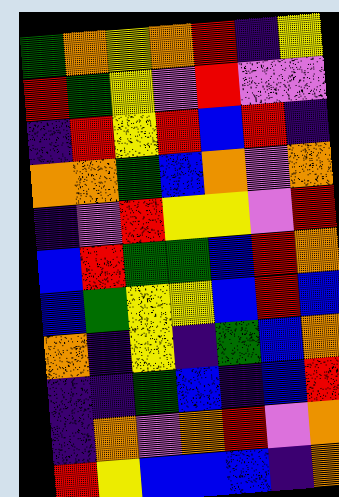[["green", "orange", "yellow", "orange", "red", "indigo", "yellow"], ["red", "green", "yellow", "violet", "red", "violet", "violet"], ["indigo", "red", "yellow", "red", "blue", "red", "indigo"], ["orange", "orange", "green", "blue", "orange", "violet", "orange"], ["indigo", "violet", "red", "yellow", "yellow", "violet", "red"], ["blue", "red", "green", "green", "blue", "red", "orange"], ["blue", "green", "yellow", "yellow", "blue", "red", "blue"], ["orange", "indigo", "yellow", "indigo", "green", "blue", "orange"], ["indigo", "indigo", "green", "blue", "indigo", "blue", "red"], ["indigo", "orange", "violet", "orange", "red", "violet", "orange"], ["red", "yellow", "blue", "blue", "blue", "indigo", "orange"]]